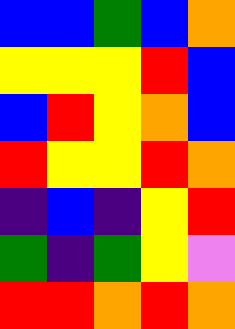[["blue", "blue", "green", "blue", "orange"], ["yellow", "yellow", "yellow", "red", "blue"], ["blue", "red", "yellow", "orange", "blue"], ["red", "yellow", "yellow", "red", "orange"], ["indigo", "blue", "indigo", "yellow", "red"], ["green", "indigo", "green", "yellow", "violet"], ["red", "red", "orange", "red", "orange"]]